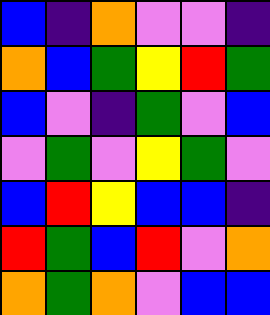[["blue", "indigo", "orange", "violet", "violet", "indigo"], ["orange", "blue", "green", "yellow", "red", "green"], ["blue", "violet", "indigo", "green", "violet", "blue"], ["violet", "green", "violet", "yellow", "green", "violet"], ["blue", "red", "yellow", "blue", "blue", "indigo"], ["red", "green", "blue", "red", "violet", "orange"], ["orange", "green", "orange", "violet", "blue", "blue"]]